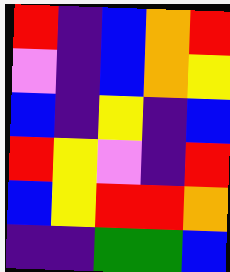[["red", "indigo", "blue", "orange", "red"], ["violet", "indigo", "blue", "orange", "yellow"], ["blue", "indigo", "yellow", "indigo", "blue"], ["red", "yellow", "violet", "indigo", "red"], ["blue", "yellow", "red", "red", "orange"], ["indigo", "indigo", "green", "green", "blue"]]